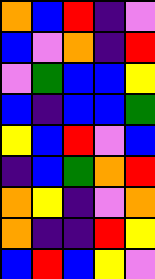[["orange", "blue", "red", "indigo", "violet"], ["blue", "violet", "orange", "indigo", "red"], ["violet", "green", "blue", "blue", "yellow"], ["blue", "indigo", "blue", "blue", "green"], ["yellow", "blue", "red", "violet", "blue"], ["indigo", "blue", "green", "orange", "red"], ["orange", "yellow", "indigo", "violet", "orange"], ["orange", "indigo", "indigo", "red", "yellow"], ["blue", "red", "blue", "yellow", "violet"]]